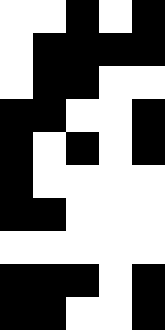[["white", "white", "black", "white", "black"], ["white", "black", "black", "black", "black"], ["white", "black", "black", "white", "white"], ["black", "black", "white", "white", "black"], ["black", "white", "black", "white", "black"], ["black", "white", "white", "white", "white"], ["black", "black", "white", "white", "white"], ["white", "white", "white", "white", "white"], ["black", "black", "black", "white", "black"], ["black", "black", "white", "white", "black"]]